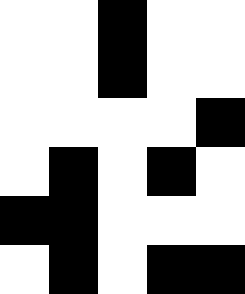[["white", "white", "black", "white", "white"], ["white", "white", "black", "white", "white"], ["white", "white", "white", "white", "black"], ["white", "black", "white", "black", "white"], ["black", "black", "white", "white", "white"], ["white", "black", "white", "black", "black"]]